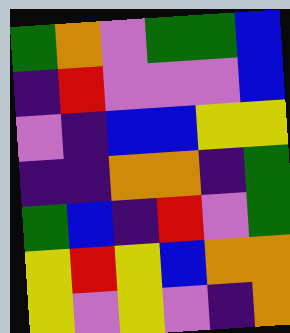[["green", "orange", "violet", "green", "green", "blue"], ["indigo", "red", "violet", "violet", "violet", "blue"], ["violet", "indigo", "blue", "blue", "yellow", "yellow"], ["indigo", "indigo", "orange", "orange", "indigo", "green"], ["green", "blue", "indigo", "red", "violet", "green"], ["yellow", "red", "yellow", "blue", "orange", "orange"], ["yellow", "violet", "yellow", "violet", "indigo", "orange"]]